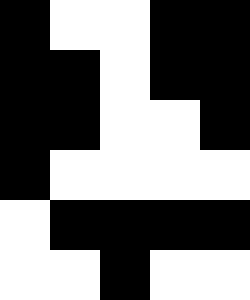[["black", "white", "white", "black", "black"], ["black", "black", "white", "black", "black"], ["black", "black", "white", "white", "black"], ["black", "white", "white", "white", "white"], ["white", "black", "black", "black", "black"], ["white", "white", "black", "white", "white"]]